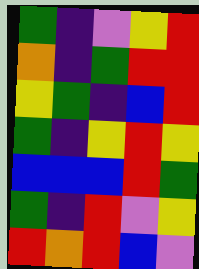[["green", "indigo", "violet", "yellow", "red"], ["orange", "indigo", "green", "red", "red"], ["yellow", "green", "indigo", "blue", "red"], ["green", "indigo", "yellow", "red", "yellow"], ["blue", "blue", "blue", "red", "green"], ["green", "indigo", "red", "violet", "yellow"], ["red", "orange", "red", "blue", "violet"]]